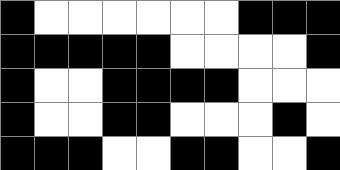[["black", "white", "white", "white", "white", "white", "white", "black", "black", "black"], ["black", "black", "black", "black", "black", "white", "white", "white", "white", "black"], ["black", "white", "white", "black", "black", "black", "black", "white", "white", "white"], ["black", "white", "white", "black", "black", "white", "white", "white", "black", "white"], ["black", "black", "black", "white", "white", "black", "black", "white", "white", "black"]]